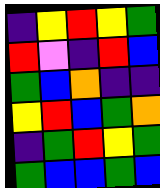[["indigo", "yellow", "red", "yellow", "green"], ["red", "violet", "indigo", "red", "blue"], ["green", "blue", "orange", "indigo", "indigo"], ["yellow", "red", "blue", "green", "orange"], ["indigo", "green", "red", "yellow", "green"], ["green", "blue", "blue", "green", "blue"]]